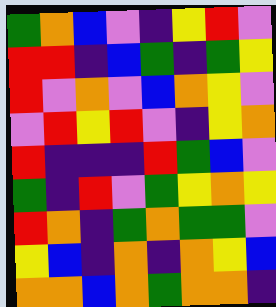[["green", "orange", "blue", "violet", "indigo", "yellow", "red", "violet"], ["red", "red", "indigo", "blue", "green", "indigo", "green", "yellow"], ["red", "violet", "orange", "violet", "blue", "orange", "yellow", "violet"], ["violet", "red", "yellow", "red", "violet", "indigo", "yellow", "orange"], ["red", "indigo", "indigo", "indigo", "red", "green", "blue", "violet"], ["green", "indigo", "red", "violet", "green", "yellow", "orange", "yellow"], ["red", "orange", "indigo", "green", "orange", "green", "green", "violet"], ["yellow", "blue", "indigo", "orange", "indigo", "orange", "yellow", "blue"], ["orange", "orange", "blue", "orange", "green", "orange", "orange", "indigo"]]